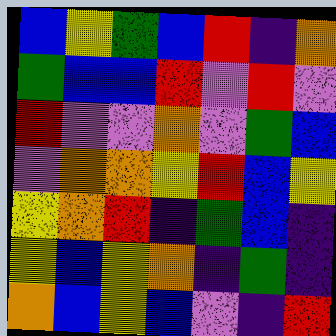[["blue", "yellow", "green", "blue", "red", "indigo", "orange"], ["green", "blue", "blue", "red", "violet", "red", "violet"], ["red", "violet", "violet", "orange", "violet", "green", "blue"], ["violet", "orange", "orange", "yellow", "red", "blue", "yellow"], ["yellow", "orange", "red", "indigo", "green", "blue", "indigo"], ["yellow", "blue", "yellow", "orange", "indigo", "green", "indigo"], ["orange", "blue", "yellow", "blue", "violet", "indigo", "red"]]